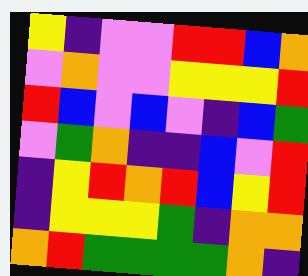[["yellow", "indigo", "violet", "violet", "red", "red", "blue", "orange"], ["violet", "orange", "violet", "violet", "yellow", "yellow", "yellow", "red"], ["red", "blue", "violet", "blue", "violet", "indigo", "blue", "green"], ["violet", "green", "orange", "indigo", "indigo", "blue", "violet", "red"], ["indigo", "yellow", "red", "orange", "red", "blue", "yellow", "red"], ["indigo", "yellow", "yellow", "yellow", "green", "indigo", "orange", "orange"], ["orange", "red", "green", "green", "green", "green", "orange", "indigo"]]